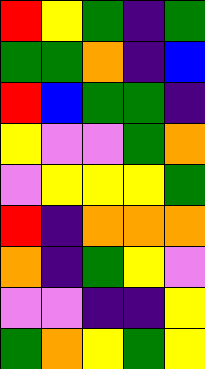[["red", "yellow", "green", "indigo", "green"], ["green", "green", "orange", "indigo", "blue"], ["red", "blue", "green", "green", "indigo"], ["yellow", "violet", "violet", "green", "orange"], ["violet", "yellow", "yellow", "yellow", "green"], ["red", "indigo", "orange", "orange", "orange"], ["orange", "indigo", "green", "yellow", "violet"], ["violet", "violet", "indigo", "indigo", "yellow"], ["green", "orange", "yellow", "green", "yellow"]]